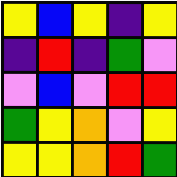[["yellow", "blue", "yellow", "indigo", "yellow"], ["indigo", "red", "indigo", "green", "violet"], ["violet", "blue", "violet", "red", "red"], ["green", "yellow", "orange", "violet", "yellow"], ["yellow", "yellow", "orange", "red", "green"]]